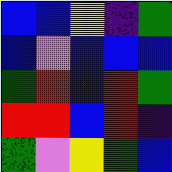[["blue", "blue", "yellow", "indigo", "green"], ["blue", "violet", "blue", "blue", "blue"], ["green", "red", "blue", "red", "green"], ["red", "red", "blue", "red", "indigo"], ["green", "violet", "yellow", "green", "blue"]]